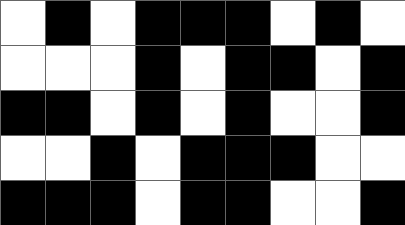[["white", "black", "white", "black", "black", "black", "white", "black", "white"], ["white", "white", "white", "black", "white", "black", "black", "white", "black"], ["black", "black", "white", "black", "white", "black", "white", "white", "black"], ["white", "white", "black", "white", "black", "black", "black", "white", "white"], ["black", "black", "black", "white", "black", "black", "white", "white", "black"]]